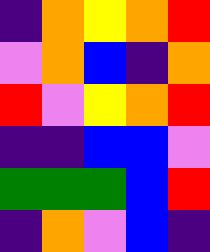[["indigo", "orange", "yellow", "orange", "red"], ["violet", "orange", "blue", "indigo", "orange"], ["red", "violet", "yellow", "orange", "red"], ["indigo", "indigo", "blue", "blue", "violet"], ["green", "green", "green", "blue", "red"], ["indigo", "orange", "violet", "blue", "indigo"]]